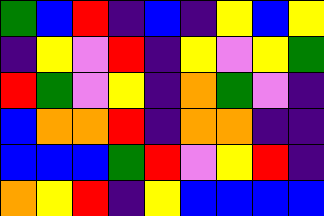[["green", "blue", "red", "indigo", "blue", "indigo", "yellow", "blue", "yellow"], ["indigo", "yellow", "violet", "red", "indigo", "yellow", "violet", "yellow", "green"], ["red", "green", "violet", "yellow", "indigo", "orange", "green", "violet", "indigo"], ["blue", "orange", "orange", "red", "indigo", "orange", "orange", "indigo", "indigo"], ["blue", "blue", "blue", "green", "red", "violet", "yellow", "red", "indigo"], ["orange", "yellow", "red", "indigo", "yellow", "blue", "blue", "blue", "blue"]]